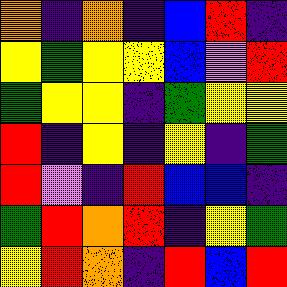[["orange", "indigo", "orange", "indigo", "blue", "red", "indigo"], ["yellow", "green", "yellow", "yellow", "blue", "violet", "red"], ["green", "yellow", "yellow", "indigo", "green", "yellow", "yellow"], ["red", "indigo", "yellow", "indigo", "yellow", "indigo", "green"], ["red", "violet", "indigo", "red", "blue", "blue", "indigo"], ["green", "red", "orange", "red", "indigo", "yellow", "green"], ["yellow", "red", "orange", "indigo", "red", "blue", "red"]]